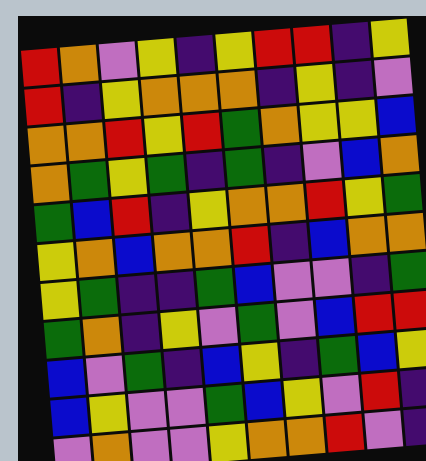[["red", "orange", "violet", "yellow", "indigo", "yellow", "red", "red", "indigo", "yellow"], ["red", "indigo", "yellow", "orange", "orange", "orange", "indigo", "yellow", "indigo", "violet"], ["orange", "orange", "red", "yellow", "red", "green", "orange", "yellow", "yellow", "blue"], ["orange", "green", "yellow", "green", "indigo", "green", "indigo", "violet", "blue", "orange"], ["green", "blue", "red", "indigo", "yellow", "orange", "orange", "red", "yellow", "green"], ["yellow", "orange", "blue", "orange", "orange", "red", "indigo", "blue", "orange", "orange"], ["yellow", "green", "indigo", "indigo", "green", "blue", "violet", "violet", "indigo", "green"], ["green", "orange", "indigo", "yellow", "violet", "green", "violet", "blue", "red", "red"], ["blue", "violet", "green", "indigo", "blue", "yellow", "indigo", "green", "blue", "yellow"], ["blue", "yellow", "violet", "violet", "green", "blue", "yellow", "violet", "red", "indigo"], ["violet", "orange", "violet", "violet", "yellow", "orange", "orange", "red", "violet", "indigo"]]